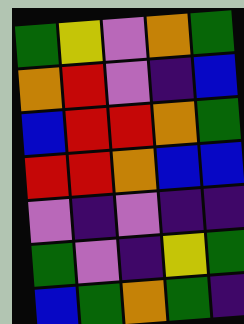[["green", "yellow", "violet", "orange", "green"], ["orange", "red", "violet", "indigo", "blue"], ["blue", "red", "red", "orange", "green"], ["red", "red", "orange", "blue", "blue"], ["violet", "indigo", "violet", "indigo", "indigo"], ["green", "violet", "indigo", "yellow", "green"], ["blue", "green", "orange", "green", "indigo"]]